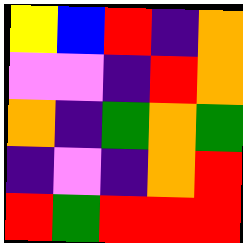[["yellow", "blue", "red", "indigo", "orange"], ["violet", "violet", "indigo", "red", "orange"], ["orange", "indigo", "green", "orange", "green"], ["indigo", "violet", "indigo", "orange", "red"], ["red", "green", "red", "red", "red"]]